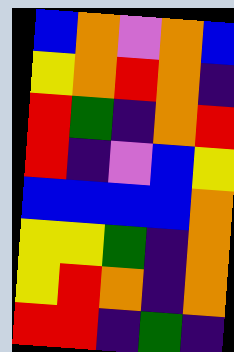[["blue", "orange", "violet", "orange", "blue"], ["yellow", "orange", "red", "orange", "indigo"], ["red", "green", "indigo", "orange", "red"], ["red", "indigo", "violet", "blue", "yellow"], ["blue", "blue", "blue", "blue", "orange"], ["yellow", "yellow", "green", "indigo", "orange"], ["yellow", "red", "orange", "indigo", "orange"], ["red", "red", "indigo", "green", "indigo"]]